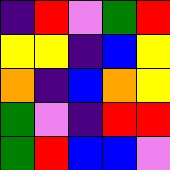[["indigo", "red", "violet", "green", "red"], ["yellow", "yellow", "indigo", "blue", "yellow"], ["orange", "indigo", "blue", "orange", "yellow"], ["green", "violet", "indigo", "red", "red"], ["green", "red", "blue", "blue", "violet"]]